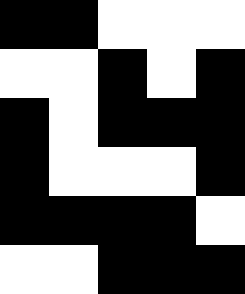[["black", "black", "white", "white", "white"], ["white", "white", "black", "white", "black"], ["black", "white", "black", "black", "black"], ["black", "white", "white", "white", "black"], ["black", "black", "black", "black", "white"], ["white", "white", "black", "black", "black"]]